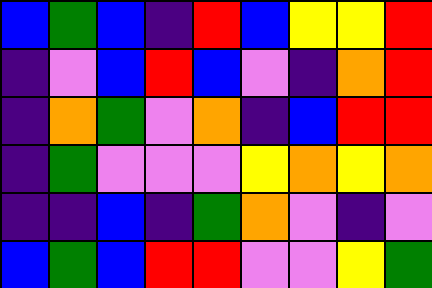[["blue", "green", "blue", "indigo", "red", "blue", "yellow", "yellow", "red"], ["indigo", "violet", "blue", "red", "blue", "violet", "indigo", "orange", "red"], ["indigo", "orange", "green", "violet", "orange", "indigo", "blue", "red", "red"], ["indigo", "green", "violet", "violet", "violet", "yellow", "orange", "yellow", "orange"], ["indigo", "indigo", "blue", "indigo", "green", "orange", "violet", "indigo", "violet"], ["blue", "green", "blue", "red", "red", "violet", "violet", "yellow", "green"]]